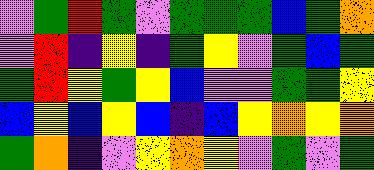[["violet", "green", "red", "green", "violet", "green", "green", "green", "blue", "green", "orange"], ["violet", "red", "indigo", "yellow", "indigo", "green", "yellow", "violet", "green", "blue", "green"], ["green", "red", "yellow", "green", "yellow", "blue", "violet", "violet", "green", "green", "yellow"], ["blue", "yellow", "blue", "yellow", "blue", "indigo", "blue", "yellow", "orange", "yellow", "orange"], ["green", "orange", "indigo", "violet", "yellow", "orange", "yellow", "violet", "green", "violet", "green"]]